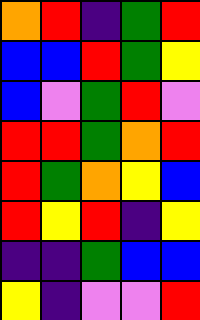[["orange", "red", "indigo", "green", "red"], ["blue", "blue", "red", "green", "yellow"], ["blue", "violet", "green", "red", "violet"], ["red", "red", "green", "orange", "red"], ["red", "green", "orange", "yellow", "blue"], ["red", "yellow", "red", "indigo", "yellow"], ["indigo", "indigo", "green", "blue", "blue"], ["yellow", "indigo", "violet", "violet", "red"]]